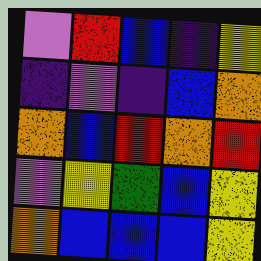[["violet", "red", "blue", "indigo", "yellow"], ["indigo", "violet", "indigo", "blue", "orange"], ["orange", "blue", "red", "orange", "red"], ["violet", "yellow", "green", "blue", "yellow"], ["orange", "blue", "blue", "blue", "yellow"]]